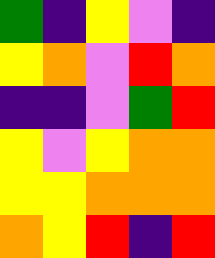[["green", "indigo", "yellow", "violet", "indigo"], ["yellow", "orange", "violet", "red", "orange"], ["indigo", "indigo", "violet", "green", "red"], ["yellow", "violet", "yellow", "orange", "orange"], ["yellow", "yellow", "orange", "orange", "orange"], ["orange", "yellow", "red", "indigo", "red"]]